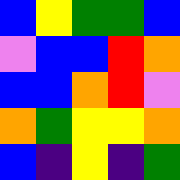[["blue", "yellow", "green", "green", "blue"], ["violet", "blue", "blue", "red", "orange"], ["blue", "blue", "orange", "red", "violet"], ["orange", "green", "yellow", "yellow", "orange"], ["blue", "indigo", "yellow", "indigo", "green"]]